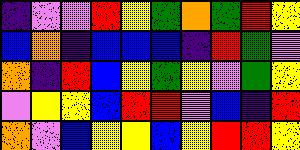[["indigo", "violet", "violet", "red", "yellow", "green", "orange", "green", "red", "yellow"], ["blue", "orange", "indigo", "blue", "blue", "blue", "indigo", "red", "green", "violet"], ["orange", "indigo", "red", "blue", "yellow", "green", "yellow", "violet", "green", "yellow"], ["violet", "yellow", "yellow", "blue", "red", "red", "violet", "blue", "indigo", "red"], ["orange", "violet", "blue", "yellow", "yellow", "blue", "yellow", "red", "red", "yellow"]]